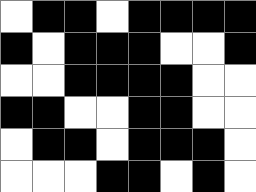[["white", "black", "black", "white", "black", "black", "black", "black"], ["black", "white", "black", "black", "black", "white", "white", "black"], ["white", "white", "black", "black", "black", "black", "white", "white"], ["black", "black", "white", "white", "black", "black", "white", "white"], ["white", "black", "black", "white", "black", "black", "black", "white"], ["white", "white", "white", "black", "black", "white", "black", "white"]]